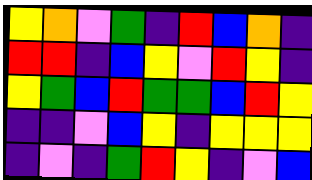[["yellow", "orange", "violet", "green", "indigo", "red", "blue", "orange", "indigo"], ["red", "red", "indigo", "blue", "yellow", "violet", "red", "yellow", "indigo"], ["yellow", "green", "blue", "red", "green", "green", "blue", "red", "yellow"], ["indigo", "indigo", "violet", "blue", "yellow", "indigo", "yellow", "yellow", "yellow"], ["indigo", "violet", "indigo", "green", "red", "yellow", "indigo", "violet", "blue"]]